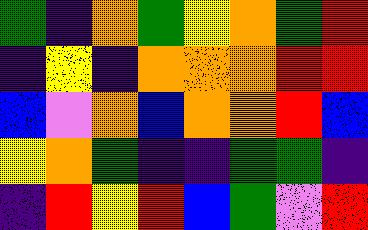[["green", "indigo", "orange", "green", "yellow", "orange", "green", "red"], ["indigo", "yellow", "indigo", "orange", "orange", "orange", "red", "red"], ["blue", "violet", "orange", "blue", "orange", "orange", "red", "blue"], ["yellow", "orange", "green", "indigo", "indigo", "green", "green", "indigo"], ["indigo", "red", "yellow", "red", "blue", "green", "violet", "red"]]